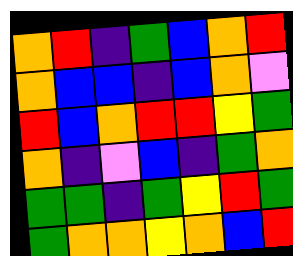[["orange", "red", "indigo", "green", "blue", "orange", "red"], ["orange", "blue", "blue", "indigo", "blue", "orange", "violet"], ["red", "blue", "orange", "red", "red", "yellow", "green"], ["orange", "indigo", "violet", "blue", "indigo", "green", "orange"], ["green", "green", "indigo", "green", "yellow", "red", "green"], ["green", "orange", "orange", "yellow", "orange", "blue", "red"]]